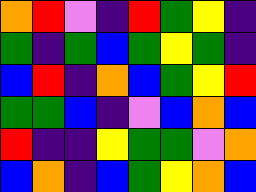[["orange", "red", "violet", "indigo", "red", "green", "yellow", "indigo"], ["green", "indigo", "green", "blue", "green", "yellow", "green", "indigo"], ["blue", "red", "indigo", "orange", "blue", "green", "yellow", "red"], ["green", "green", "blue", "indigo", "violet", "blue", "orange", "blue"], ["red", "indigo", "indigo", "yellow", "green", "green", "violet", "orange"], ["blue", "orange", "indigo", "blue", "green", "yellow", "orange", "blue"]]